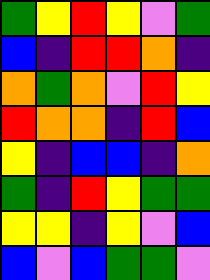[["green", "yellow", "red", "yellow", "violet", "green"], ["blue", "indigo", "red", "red", "orange", "indigo"], ["orange", "green", "orange", "violet", "red", "yellow"], ["red", "orange", "orange", "indigo", "red", "blue"], ["yellow", "indigo", "blue", "blue", "indigo", "orange"], ["green", "indigo", "red", "yellow", "green", "green"], ["yellow", "yellow", "indigo", "yellow", "violet", "blue"], ["blue", "violet", "blue", "green", "green", "violet"]]